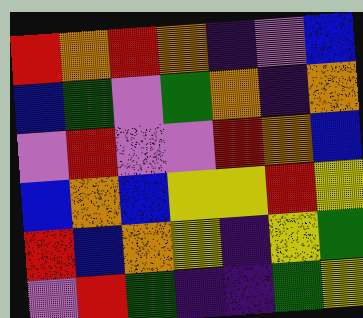[["red", "orange", "red", "orange", "indigo", "violet", "blue"], ["blue", "green", "violet", "green", "orange", "indigo", "orange"], ["violet", "red", "violet", "violet", "red", "orange", "blue"], ["blue", "orange", "blue", "yellow", "yellow", "red", "yellow"], ["red", "blue", "orange", "yellow", "indigo", "yellow", "green"], ["violet", "red", "green", "indigo", "indigo", "green", "yellow"]]